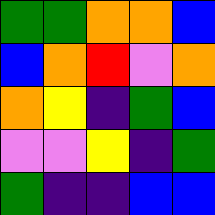[["green", "green", "orange", "orange", "blue"], ["blue", "orange", "red", "violet", "orange"], ["orange", "yellow", "indigo", "green", "blue"], ["violet", "violet", "yellow", "indigo", "green"], ["green", "indigo", "indigo", "blue", "blue"]]